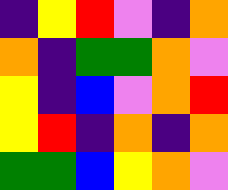[["indigo", "yellow", "red", "violet", "indigo", "orange"], ["orange", "indigo", "green", "green", "orange", "violet"], ["yellow", "indigo", "blue", "violet", "orange", "red"], ["yellow", "red", "indigo", "orange", "indigo", "orange"], ["green", "green", "blue", "yellow", "orange", "violet"]]